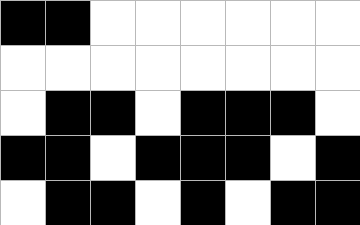[["black", "black", "white", "white", "white", "white", "white", "white"], ["white", "white", "white", "white", "white", "white", "white", "white"], ["white", "black", "black", "white", "black", "black", "black", "white"], ["black", "black", "white", "black", "black", "black", "white", "black"], ["white", "black", "black", "white", "black", "white", "black", "black"]]